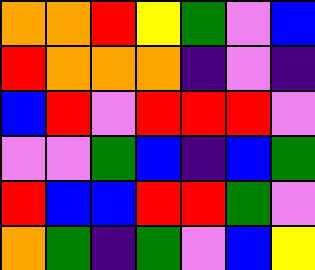[["orange", "orange", "red", "yellow", "green", "violet", "blue"], ["red", "orange", "orange", "orange", "indigo", "violet", "indigo"], ["blue", "red", "violet", "red", "red", "red", "violet"], ["violet", "violet", "green", "blue", "indigo", "blue", "green"], ["red", "blue", "blue", "red", "red", "green", "violet"], ["orange", "green", "indigo", "green", "violet", "blue", "yellow"]]